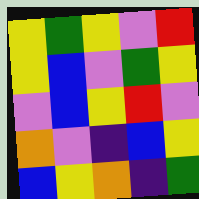[["yellow", "green", "yellow", "violet", "red"], ["yellow", "blue", "violet", "green", "yellow"], ["violet", "blue", "yellow", "red", "violet"], ["orange", "violet", "indigo", "blue", "yellow"], ["blue", "yellow", "orange", "indigo", "green"]]